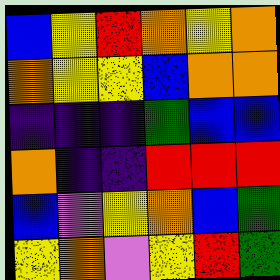[["blue", "yellow", "red", "orange", "yellow", "orange"], ["orange", "yellow", "yellow", "blue", "orange", "orange"], ["indigo", "indigo", "indigo", "green", "blue", "blue"], ["orange", "indigo", "indigo", "red", "red", "red"], ["blue", "violet", "yellow", "orange", "blue", "green"], ["yellow", "orange", "violet", "yellow", "red", "green"]]